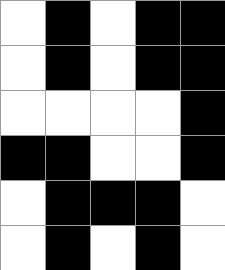[["white", "black", "white", "black", "black"], ["white", "black", "white", "black", "black"], ["white", "white", "white", "white", "black"], ["black", "black", "white", "white", "black"], ["white", "black", "black", "black", "white"], ["white", "black", "white", "black", "white"]]